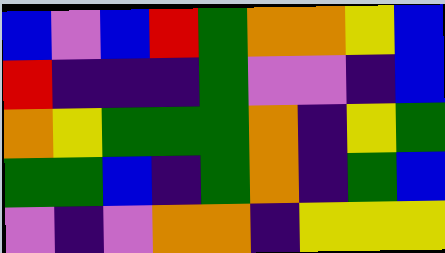[["blue", "violet", "blue", "red", "green", "orange", "orange", "yellow", "blue"], ["red", "indigo", "indigo", "indigo", "green", "violet", "violet", "indigo", "blue"], ["orange", "yellow", "green", "green", "green", "orange", "indigo", "yellow", "green"], ["green", "green", "blue", "indigo", "green", "orange", "indigo", "green", "blue"], ["violet", "indigo", "violet", "orange", "orange", "indigo", "yellow", "yellow", "yellow"]]